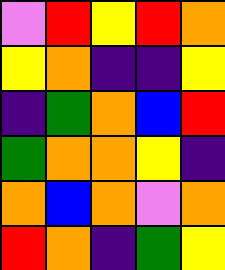[["violet", "red", "yellow", "red", "orange"], ["yellow", "orange", "indigo", "indigo", "yellow"], ["indigo", "green", "orange", "blue", "red"], ["green", "orange", "orange", "yellow", "indigo"], ["orange", "blue", "orange", "violet", "orange"], ["red", "orange", "indigo", "green", "yellow"]]